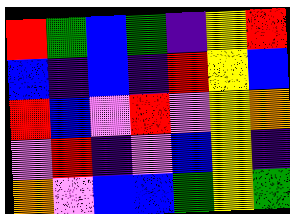[["red", "green", "blue", "green", "indigo", "yellow", "red"], ["blue", "indigo", "blue", "indigo", "red", "yellow", "blue"], ["red", "blue", "violet", "red", "violet", "yellow", "orange"], ["violet", "red", "indigo", "violet", "blue", "yellow", "indigo"], ["orange", "violet", "blue", "blue", "green", "yellow", "green"]]